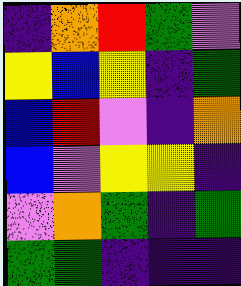[["indigo", "orange", "red", "green", "violet"], ["yellow", "blue", "yellow", "indigo", "green"], ["blue", "red", "violet", "indigo", "orange"], ["blue", "violet", "yellow", "yellow", "indigo"], ["violet", "orange", "green", "indigo", "green"], ["green", "green", "indigo", "indigo", "indigo"]]